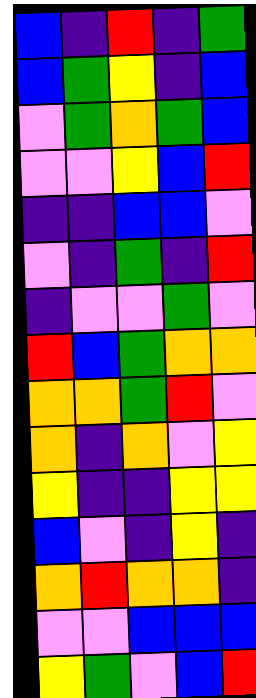[["blue", "indigo", "red", "indigo", "green"], ["blue", "green", "yellow", "indigo", "blue"], ["violet", "green", "orange", "green", "blue"], ["violet", "violet", "yellow", "blue", "red"], ["indigo", "indigo", "blue", "blue", "violet"], ["violet", "indigo", "green", "indigo", "red"], ["indigo", "violet", "violet", "green", "violet"], ["red", "blue", "green", "orange", "orange"], ["orange", "orange", "green", "red", "violet"], ["orange", "indigo", "orange", "violet", "yellow"], ["yellow", "indigo", "indigo", "yellow", "yellow"], ["blue", "violet", "indigo", "yellow", "indigo"], ["orange", "red", "orange", "orange", "indigo"], ["violet", "violet", "blue", "blue", "blue"], ["yellow", "green", "violet", "blue", "red"]]